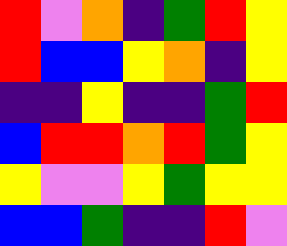[["red", "violet", "orange", "indigo", "green", "red", "yellow"], ["red", "blue", "blue", "yellow", "orange", "indigo", "yellow"], ["indigo", "indigo", "yellow", "indigo", "indigo", "green", "red"], ["blue", "red", "red", "orange", "red", "green", "yellow"], ["yellow", "violet", "violet", "yellow", "green", "yellow", "yellow"], ["blue", "blue", "green", "indigo", "indigo", "red", "violet"]]